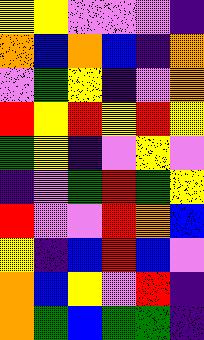[["yellow", "yellow", "violet", "violet", "violet", "indigo"], ["orange", "blue", "orange", "blue", "indigo", "orange"], ["violet", "green", "yellow", "indigo", "violet", "orange"], ["red", "yellow", "red", "yellow", "red", "yellow"], ["green", "yellow", "indigo", "violet", "yellow", "violet"], ["indigo", "violet", "green", "red", "green", "yellow"], ["red", "violet", "violet", "red", "orange", "blue"], ["yellow", "indigo", "blue", "red", "blue", "violet"], ["orange", "blue", "yellow", "violet", "red", "indigo"], ["orange", "green", "blue", "green", "green", "indigo"]]